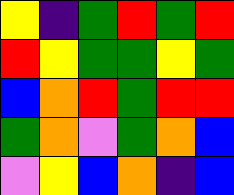[["yellow", "indigo", "green", "red", "green", "red"], ["red", "yellow", "green", "green", "yellow", "green"], ["blue", "orange", "red", "green", "red", "red"], ["green", "orange", "violet", "green", "orange", "blue"], ["violet", "yellow", "blue", "orange", "indigo", "blue"]]